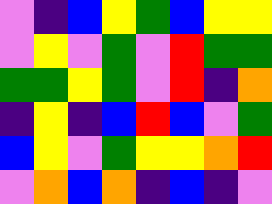[["violet", "indigo", "blue", "yellow", "green", "blue", "yellow", "yellow"], ["violet", "yellow", "violet", "green", "violet", "red", "green", "green"], ["green", "green", "yellow", "green", "violet", "red", "indigo", "orange"], ["indigo", "yellow", "indigo", "blue", "red", "blue", "violet", "green"], ["blue", "yellow", "violet", "green", "yellow", "yellow", "orange", "red"], ["violet", "orange", "blue", "orange", "indigo", "blue", "indigo", "violet"]]